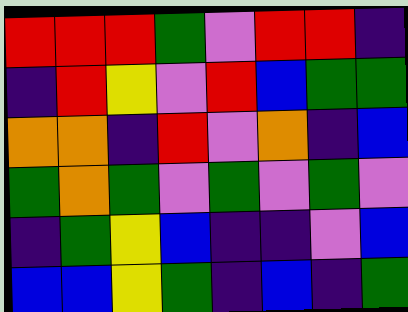[["red", "red", "red", "green", "violet", "red", "red", "indigo"], ["indigo", "red", "yellow", "violet", "red", "blue", "green", "green"], ["orange", "orange", "indigo", "red", "violet", "orange", "indigo", "blue"], ["green", "orange", "green", "violet", "green", "violet", "green", "violet"], ["indigo", "green", "yellow", "blue", "indigo", "indigo", "violet", "blue"], ["blue", "blue", "yellow", "green", "indigo", "blue", "indigo", "green"]]